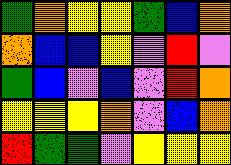[["green", "orange", "yellow", "yellow", "green", "blue", "orange"], ["orange", "blue", "blue", "yellow", "violet", "red", "violet"], ["green", "blue", "violet", "blue", "violet", "red", "orange"], ["yellow", "yellow", "yellow", "orange", "violet", "blue", "orange"], ["red", "green", "green", "violet", "yellow", "yellow", "yellow"]]